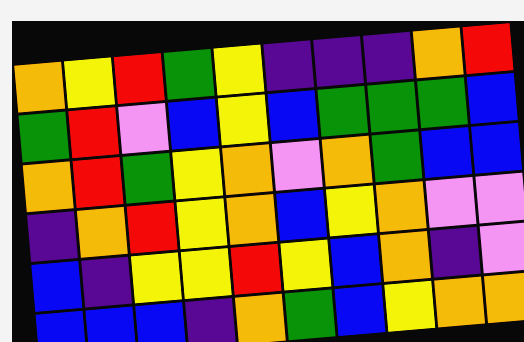[["orange", "yellow", "red", "green", "yellow", "indigo", "indigo", "indigo", "orange", "red"], ["green", "red", "violet", "blue", "yellow", "blue", "green", "green", "green", "blue"], ["orange", "red", "green", "yellow", "orange", "violet", "orange", "green", "blue", "blue"], ["indigo", "orange", "red", "yellow", "orange", "blue", "yellow", "orange", "violet", "violet"], ["blue", "indigo", "yellow", "yellow", "red", "yellow", "blue", "orange", "indigo", "violet"], ["blue", "blue", "blue", "indigo", "orange", "green", "blue", "yellow", "orange", "orange"]]